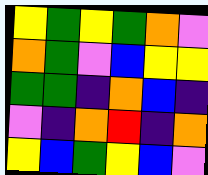[["yellow", "green", "yellow", "green", "orange", "violet"], ["orange", "green", "violet", "blue", "yellow", "yellow"], ["green", "green", "indigo", "orange", "blue", "indigo"], ["violet", "indigo", "orange", "red", "indigo", "orange"], ["yellow", "blue", "green", "yellow", "blue", "violet"]]